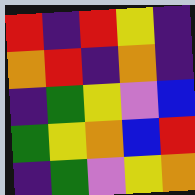[["red", "indigo", "red", "yellow", "indigo"], ["orange", "red", "indigo", "orange", "indigo"], ["indigo", "green", "yellow", "violet", "blue"], ["green", "yellow", "orange", "blue", "red"], ["indigo", "green", "violet", "yellow", "orange"]]